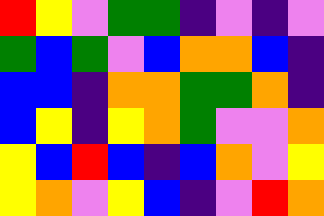[["red", "yellow", "violet", "green", "green", "indigo", "violet", "indigo", "violet"], ["green", "blue", "green", "violet", "blue", "orange", "orange", "blue", "indigo"], ["blue", "blue", "indigo", "orange", "orange", "green", "green", "orange", "indigo"], ["blue", "yellow", "indigo", "yellow", "orange", "green", "violet", "violet", "orange"], ["yellow", "blue", "red", "blue", "indigo", "blue", "orange", "violet", "yellow"], ["yellow", "orange", "violet", "yellow", "blue", "indigo", "violet", "red", "orange"]]